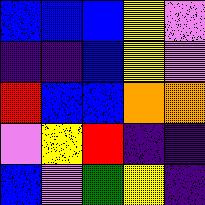[["blue", "blue", "blue", "yellow", "violet"], ["indigo", "indigo", "blue", "yellow", "violet"], ["red", "blue", "blue", "orange", "orange"], ["violet", "yellow", "red", "indigo", "indigo"], ["blue", "violet", "green", "yellow", "indigo"]]